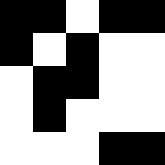[["black", "black", "white", "black", "black"], ["black", "white", "black", "white", "white"], ["white", "black", "black", "white", "white"], ["white", "black", "white", "white", "white"], ["white", "white", "white", "black", "black"]]